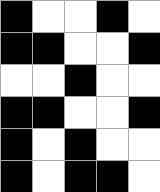[["black", "white", "white", "black", "white"], ["black", "black", "white", "white", "black"], ["white", "white", "black", "white", "white"], ["black", "black", "white", "white", "black"], ["black", "white", "black", "white", "white"], ["black", "white", "black", "black", "white"]]